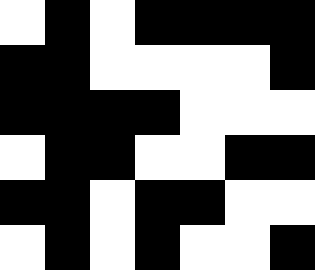[["white", "black", "white", "black", "black", "black", "black"], ["black", "black", "white", "white", "white", "white", "black"], ["black", "black", "black", "black", "white", "white", "white"], ["white", "black", "black", "white", "white", "black", "black"], ["black", "black", "white", "black", "black", "white", "white"], ["white", "black", "white", "black", "white", "white", "black"]]